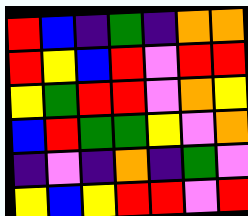[["red", "blue", "indigo", "green", "indigo", "orange", "orange"], ["red", "yellow", "blue", "red", "violet", "red", "red"], ["yellow", "green", "red", "red", "violet", "orange", "yellow"], ["blue", "red", "green", "green", "yellow", "violet", "orange"], ["indigo", "violet", "indigo", "orange", "indigo", "green", "violet"], ["yellow", "blue", "yellow", "red", "red", "violet", "red"]]